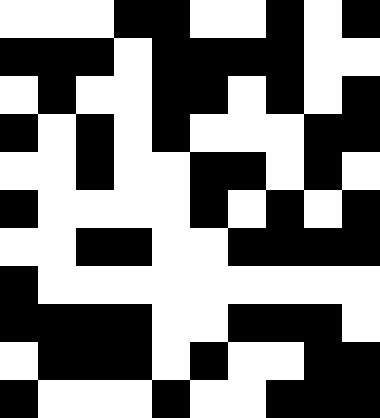[["white", "white", "white", "black", "black", "white", "white", "black", "white", "black"], ["black", "black", "black", "white", "black", "black", "black", "black", "white", "white"], ["white", "black", "white", "white", "black", "black", "white", "black", "white", "black"], ["black", "white", "black", "white", "black", "white", "white", "white", "black", "black"], ["white", "white", "black", "white", "white", "black", "black", "white", "black", "white"], ["black", "white", "white", "white", "white", "black", "white", "black", "white", "black"], ["white", "white", "black", "black", "white", "white", "black", "black", "black", "black"], ["black", "white", "white", "white", "white", "white", "white", "white", "white", "white"], ["black", "black", "black", "black", "white", "white", "black", "black", "black", "white"], ["white", "black", "black", "black", "white", "black", "white", "white", "black", "black"], ["black", "white", "white", "white", "black", "white", "white", "black", "black", "black"]]